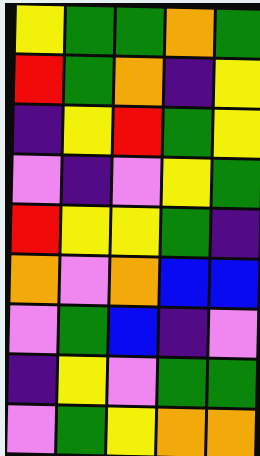[["yellow", "green", "green", "orange", "green"], ["red", "green", "orange", "indigo", "yellow"], ["indigo", "yellow", "red", "green", "yellow"], ["violet", "indigo", "violet", "yellow", "green"], ["red", "yellow", "yellow", "green", "indigo"], ["orange", "violet", "orange", "blue", "blue"], ["violet", "green", "blue", "indigo", "violet"], ["indigo", "yellow", "violet", "green", "green"], ["violet", "green", "yellow", "orange", "orange"]]